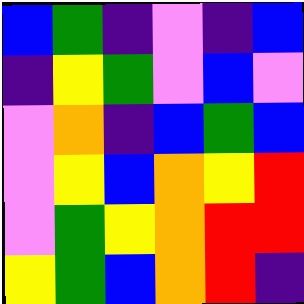[["blue", "green", "indigo", "violet", "indigo", "blue"], ["indigo", "yellow", "green", "violet", "blue", "violet"], ["violet", "orange", "indigo", "blue", "green", "blue"], ["violet", "yellow", "blue", "orange", "yellow", "red"], ["violet", "green", "yellow", "orange", "red", "red"], ["yellow", "green", "blue", "orange", "red", "indigo"]]